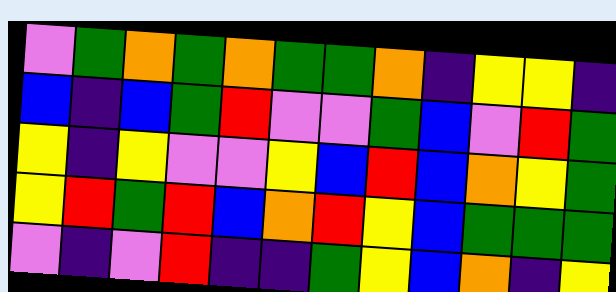[["violet", "green", "orange", "green", "orange", "green", "green", "orange", "indigo", "yellow", "yellow", "indigo"], ["blue", "indigo", "blue", "green", "red", "violet", "violet", "green", "blue", "violet", "red", "green"], ["yellow", "indigo", "yellow", "violet", "violet", "yellow", "blue", "red", "blue", "orange", "yellow", "green"], ["yellow", "red", "green", "red", "blue", "orange", "red", "yellow", "blue", "green", "green", "green"], ["violet", "indigo", "violet", "red", "indigo", "indigo", "green", "yellow", "blue", "orange", "indigo", "yellow"]]